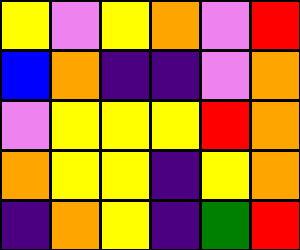[["yellow", "violet", "yellow", "orange", "violet", "red"], ["blue", "orange", "indigo", "indigo", "violet", "orange"], ["violet", "yellow", "yellow", "yellow", "red", "orange"], ["orange", "yellow", "yellow", "indigo", "yellow", "orange"], ["indigo", "orange", "yellow", "indigo", "green", "red"]]